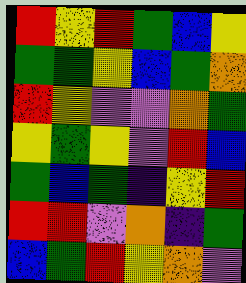[["red", "yellow", "red", "green", "blue", "yellow"], ["green", "green", "yellow", "blue", "green", "orange"], ["red", "yellow", "violet", "violet", "orange", "green"], ["yellow", "green", "yellow", "violet", "red", "blue"], ["green", "blue", "green", "indigo", "yellow", "red"], ["red", "red", "violet", "orange", "indigo", "green"], ["blue", "green", "red", "yellow", "orange", "violet"]]